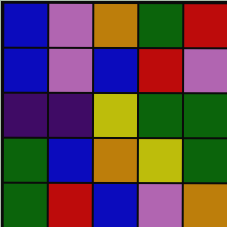[["blue", "violet", "orange", "green", "red"], ["blue", "violet", "blue", "red", "violet"], ["indigo", "indigo", "yellow", "green", "green"], ["green", "blue", "orange", "yellow", "green"], ["green", "red", "blue", "violet", "orange"]]